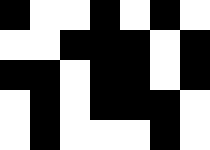[["black", "white", "white", "black", "white", "black", "white"], ["white", "white", "black", "black", "black", "white", "black"], ["black", "black", "white", "black", "black", "white", "black"], ["white", "black", "white", "black", "black", "black", "white"], ["white", "black", "white", "white", "white", "black", "white"]]